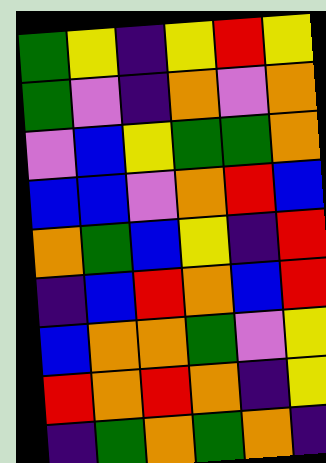[["green", "yellow", "indigo", "yellow", "red", "yellow"], ["green", "violet", "indigo", "orange", "violet", "orange"], ["violet", "blue", "yellow", "green", "green", "orange"], ["blue", "blue", "violet", "orange", "red", "blue"], ["orange", "green", "blue", "yellow", "indigo", "red"], ["indigo", "blue", "red", "orange", "blue", "red"], ["blue", "orange", "orange", "green", "violet", "yellow"], ["red", "orange", "red", "orange", "indigo", "yellow"], ["indigo", "green", "orange", "green", "orange", "indigo"]]